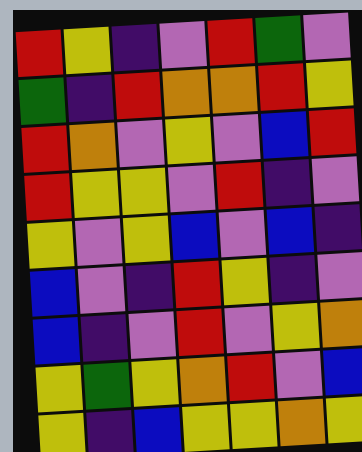[["red", "yellow", "indigo", "violet", "red", "green", "violet"], ["green", "indigo", "red", "orange", "orange", "red", "yellow"], ["red", "orange", "violet", "yellow", "violet", "blue", "red"], ["red", "yellow", "yellow", "violet", "red", "indigo", "violet"], ["yellow", "violet", "yellow", "blue", "violet", "blue", "indigo"], ["blue", "violet", "indigo", "red", "yellow", "indigo", "violet"], ["blue", "indigo", "violet", "red", "violet", "yellow", "orange"], ["yellow", "green", "yellow", "orange", "red", "violet", "blue"], ["yellow", "indigo", "blue", "yellow", "yellow", "orange", "yellow"]]